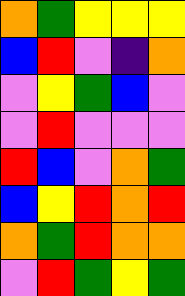[["orange", "green", "yellow", "yellow", "yellow"], ["blue", "red", "violet", "indigo", "orange"], ["violet", "yellow", "green", "blue", "violet"], ["violet", "red", "violet", "violet", "violet"], ["red", "blue", "violet", "orange", "green"], ["blue", "yellow", "red", "orange", "red"], ["orange", "green", "red", "orange", "orange"], ["violet", "red", "green", "yellow", "green"]]